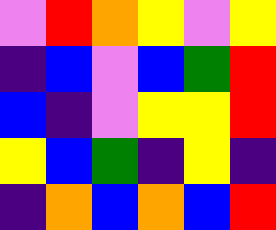[["violet", "red", "orange", "yellow", "violet", "yellow"], ["indigo", "blue", "violet", "blue", "green", "red"], ["blue", "indigo", "violet", "yellow", "yellow", "red"], ["yellow", "blue", "green", "indigo", "yellow", "indigo"], ["indigo", "orange", "blue", "orange", "blue", "red"]]